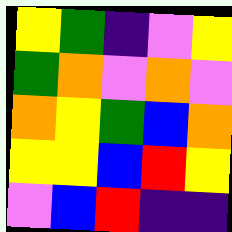[["yellow", "green", "indigo", "violet", "yellow"], ["green", "orange", "violet", "orange", "violet"], ["orange", "yellow", "green", "blue", "orange"], ["yellow", "yellow", "blue", "red", "yellow"], ["violet", "blue", "red", "indigo", "indigo"]]